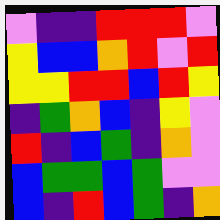[["violet", "indigo", "indigo", "red", "red", "red", "violet"], ["yellow", "blue", "blue", "orange", "red", "violet", "red"], ["yellow", "yellow", "red", "red", "blue", "red", "yellow"], ["indigo", "green", "orange", "blue", "indigo", "yellow", "violet"], ["red", "indigo", "blue", "green", "indigo", "orange", "violet"], ["blue", "green", "green", "blue", "green", "violet", "violet"], ["blue", "indigo", "red", "blue", "green", "indigo", "orange"]]